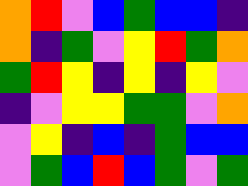[["orange", "red", "violet", "blue", "green", "blue", "blue", "indigo"], ["orange", "indigo", "green", "violet", "yellow", "red", "green", "orange"], ["green", "red", "yellow", "indigo", "yellow", "indigo", "yellow", "violet"], ["indigo", "violet", "yellow", "yellow", "green", "green", "violet", "orange"], ["violet", "yellow", "indigo", "blue", "indigo", "green", "blue", "blue"], ["violet", "green", "blue", "red", "blue", "green", "violet", "green"]]